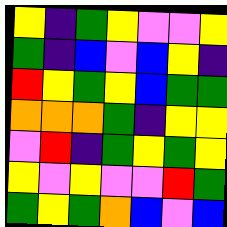[["yellow", "indigo", "green", "yellow", "violet", "violet", "yellow"], ["green", "indigo", "blue", "violet", "blue", "yellow", "indigo"], ["red", "yellow", "green", "yellow", "blue", "green", "green"], ["orange", "orange", "orange", "green", "indigo", "yellow", "yellow"], ["violet", "red", "indigo", "green", "yellow", "green", "yellow"], ["yellow", "violet", "yellow", "violet", "violet", "red", "green"], ["green", "yellow", "green", "orange", "blue", "violet", "blue"]]